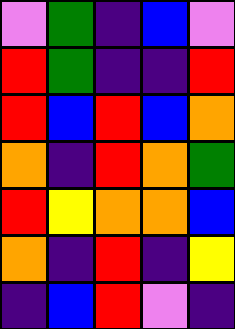[["violet", "green", "indigo", "blue", "violet"], ["red", "green", "indigo", "indigo", "red"], ["red", "blue", "red", "blue", "orange"], ["orange", "indigo", "red", "orange", "green"], ["red", "yellow", "orange", "orange", "blue"], ["orange", "indigo", "red", "indigo", "yellow"], ["indigo", "blue", "red", "violet", "indigo"]]